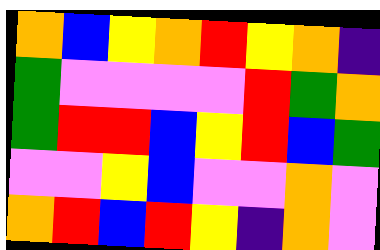[["orange", "blue", "yellow", "orange", "red", "yellow", "orange", "indigo"], ["green", "violet", "violet", "violet", "violet", "red", "green", "orange"], ["green", "red", "red", "blue", "yellow", "red", "blue", "green"], ["violet", "violet", "yellow", "blue", "violet", "violet", "orange", "violet"], ["orange", "red", "blue", "red", "yellow", "indigo", "orange", "violet"]]